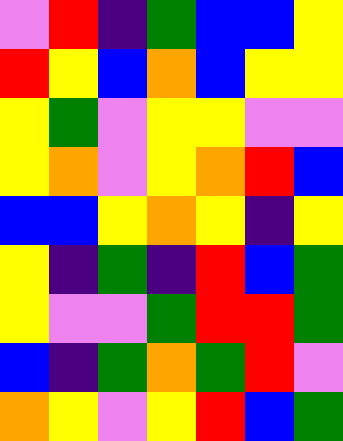[["violet", "red", "indigo", "green", "blue", "blue", "yellow"], ["red", "yellow", "blue", "orange", "blue", "yellow", "yellow"], ["yellow", "green", "violet", "yellow", "yellow", "violet", "violet"], ["yellow", "orange", "violet", "yellow", "orange", "red", "blue"], ["blue", "blue", "yellow", "orange", "yellow", "indigo", "yellow"], ["yellow", "indigo", "green", "indigo", "red", "blue", "green"], ["yellow", "violet", "violet", "green", "red", "red", "green"], ["blue", "indigo", "green", "orange", "green", "red", "violet"], ["orange", "yellow", "violet", "yellow", "red", "blue", "green"]]